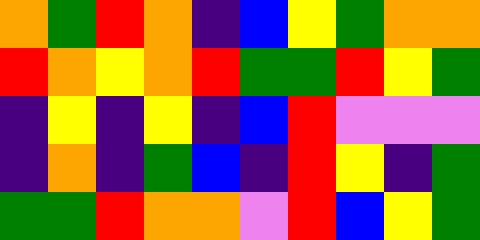[["orange", "green", "red", "orange", "indigo", "blue", "yellow", "green", "orange", "orange"], ["red", "orange", "yellow", "orange", "red", "green", "green", "red", "yellow", "green"], ["indigo", "yellow", "indigo", "yellow", "indigo", "blue", "red", "violet", "violet", "violet"], ["indigo", "orange", "indigo", "green", "blue", "indigo", "red", "yellow", "indigo", "green"], ["green", "green", "red", "orange", "orange", "violet", "red", "blue", "yellow", "green"]]